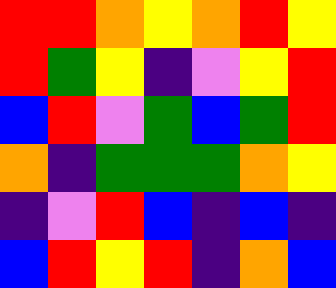[["red", "red", "orange", "yellow", "orange", "red", "yellow"], ["red", "green", "yellow", "indigo", "violet", "yellow", "red"], ["blue", "red", "violet", "green", "blue", "green", "red"], ["orange", "indigo", "green", "green", "green", "orange", "yellow"], ["indigo", "violet", "red", "blue", "indigo", "blue", "indigo"], ["blue", "red", "yellow", "red", "indigo", "orange", "blue"]]